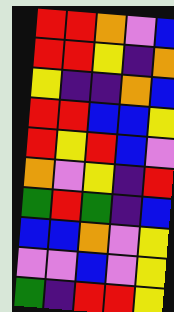[["red", "red", "orange", "violet", "blue"], ["red", "red", "yellow", "indigo", "orange"], ["yellow", "indigo", "indigo", "orange", "blue"], ["red", "red", "blue", "blue", "yellow"], ["red", "yellow", "red", "blue", "violet"], ["orange", "violet", "yellow", "indigo", "red"], ["green", "red", "green", "indigo", "blue"], ["blue", "blue", "orange", "violet", "yellow"], ["violet", "violet", "blue", "violet", "yellow"], ["green", "indigo", "red", "red", "yellow"]]